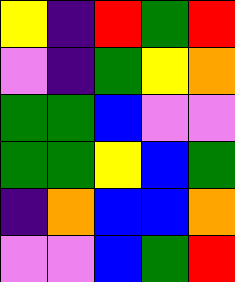[["yellow", "indigo", "red", "green", "red"], ["violet", "indigo", "green", "yellow", "orange"], ["green", "green", "blue", "violet", "violet"], ["green", "green", "yellow", "blue", "green"], ["indigo", "orange", "blue", "blue", "orange"], ["violet", "violet", "blue", "green", "red"]]